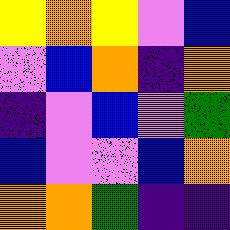[["yellow", "orange", "yellow", "violet", "blue"], ["violet", "blue", "orange", "indigo", "orange"], ["indigo", "violet", "blue", "violet", "green"], ["blue", "violet", "violet", "blue", "orange"], ["orange", "orange", "green", "indigo", "indigo"]]